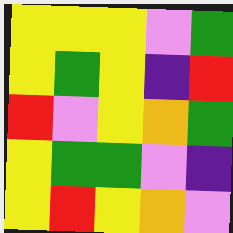[["yellow", "yellow", "yellow", "violet", "green"], ["yellow", "green", "yellow", "indigo", "red"], ["red", "violet", "yellow", "orange", "green"], ["yellow", "green", "green", "violet", "indigo"], ["yellow", "red", "yellow", "orange", "violet"]]